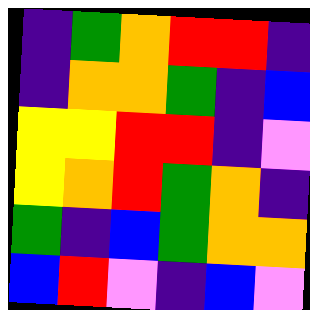[["indigo", "green", "orange", "red", "red", "indigo"], ["indigo", "orange", "orange", "green", "indigo", "blue"], ["yellow", "yellow", "red", "red", "indigo", "violet"], ["yellow", "orange", "red", "green", "orange", "indigo"], ["green", "indigo", "blue", "green", "orange", "orange"], ["blue", "red", "violet", "indigo", "blue", "violet"]]